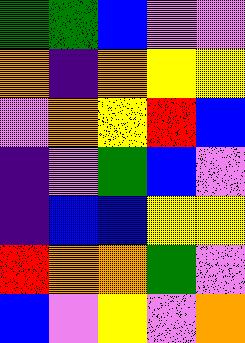[["green", "green", "blue", "violet", "violet"], ["orange", "indigo", "orange", "yellow", "yellow"], ["violet", "orange", "yellow", "red", "blue"], ["indigo", "violet", "green", "blue", "violet"], ["indigo", "blue", "blue", "yellow", "yellow"], ["red", "orange", "orange", "green", "violet"], ["blue", "violet", "yellow", "violet", "orange"]]